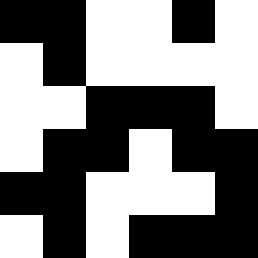[["black", "black", "white", "white", "black", "white"], ["white", "black", "white", "white", "white", "white"], ["white", "white", "black", "black", "black", "white"], ["white", "black", "black", "white", "black", "black"], ["black", "black", "white", "white", "white", "black"], ["white", "black", "white", "black", "black", "black"]]